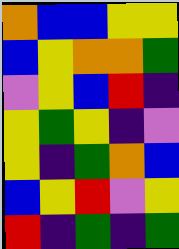[["orange", "blue", "blue", "yellow", "yellow"], ["blue", "yellow", "orange", "orange", "green"], ["violet", "yellow", "blue", "red", "indigo"], ["yellow", "green", "yellow", "indigo", "violet"], ["yellow", "indigo", "green", "orange", "blue"], ["blue", "yellow", "red", "violet", "yellow"], ["red", "indigo", "green", "indigo", "green"]]